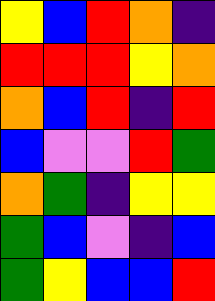[["yellow", "blue", "red", "orange", "indigo"], ["red", "red", "red", "yellow", "orange"], ["orange", "blue", "red", "indigo", "red"], ["blue", "violet", "violet", "red", "green"], ["orange", "green", "indigo", "yellow", "yellow"], ["green", "blue", "violet", "indigo", "blue"], ["green", "yellow", "blue", "blue", "red"]]